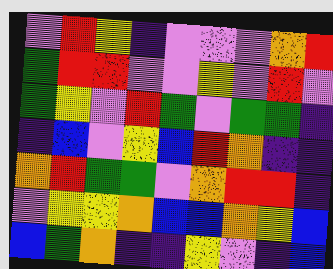[["violet", "red", "yellow", "indigo", "violet", "violet", "violet", "orange", "red"], ["green", "red", "red", "violet", "violet", "yellow", "violet", "red", "violet"], ["green", "yellow", "violet", "red", "green", "violet", "green", "green", "indigo"], ["indigo", "blue", "violet", "yellow", "blue", "red", "orange", "indigo", "indigo"], ["orange", "red", "green", "green", "violet", "orange", "red", "red", "indigo"], ["violet", "yellow", "yellow", "orange", "blue", "blue", "orange", "yellow", "blue"], ["blue", "green", "orange", "indigo", "indigo", "yellow", "violet", "indigo", "blue"]]